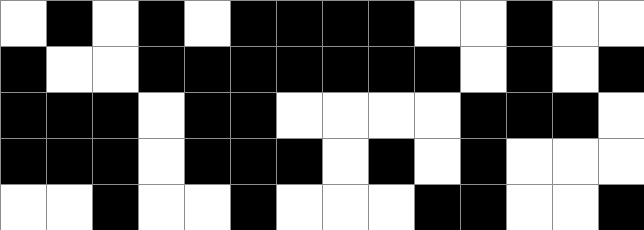[["white", "black", "white", "black", "white", "black", "black", "black", "black", "white", "white", "black", "white", "white"], ["black", "white", "white", "black", "black", "black", "black", "black", "black", "black", "white", "black", "white", "black"], ["black", "black", "black", "white", "black", "black", "white", "white", "white", "white", "black", "black", "black", "white"], ["black", "black", "black", "white", "black", "black", "black", "white", "black", "white", "black", "white", "white", "white"], ["white", "white", "black", "white", "white", "black", "white", "white", "white", "black", "black", "white", "white", "black"]]